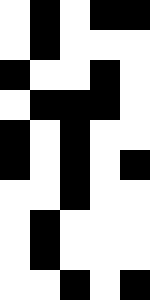[["white", "black", "white", "black", "black"], ["white", "black", "white", "white", "white"], ["black", "white", "white", "black", "white"], ["white", "black", "black", "black", "white"], ["black", "white", "black", "white", "white"], ["black", "white", "black", "white", "black"], ["white", "white", "black", "white", "white"], ["white", "black", "white", "white", "white"], ["white", "black", "white", "white", "white"], ["white", "white", "black", "white", "black"]]